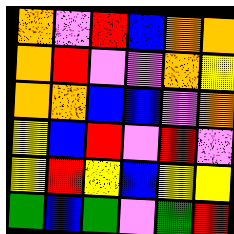[["orange", "violet", "red", "blue", "orange", "orange"], ["orange", "red", "violet", "violet", "orange", "yellow"], ["orange", "orange", "blue", "blue", "violet", "orange"], ["yellow", "blue", "red", "violet", "red", "violet"], ["yellow", "red", "yellow", "blue", "yellow", "yellow"], ["green", "blue", "green", "violet", "green", "red"]]